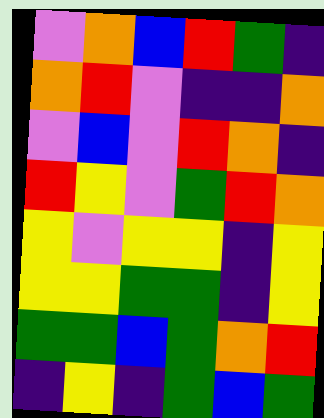[["violet", "orange", "blue", "red", "green", "indigo"], ["orange", "red", "violet", "indigo", "indigo", "orange"], ["violet", "blue", "violet", "red", "orange", "indigo"], ["red", "yellow", "violet", "green", "red", "orange"], ["yellow", "violet", "yellow", "yellow", "indigo", "yellow"], ["yellow", "yellow", "green", "green", "indigo", "yellow"], ["green", "green", "blue", "green", "orange", "red"], ["indigo", "yellow", "indigo", "green", "blue", "green"]]